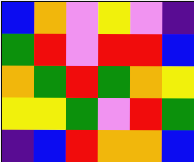[["blue", "orange", "violet", "yellow", "violet", "indigo"], ["green", "red", "violet", "red", "red", "blue"], ["orange", "green", "red", "green", "orange", "yellow"], ["yellow", "yellow", "green", "violet", "red", "green"], ["indigo", "blue", "red", "orange", "orange", "blue"]]